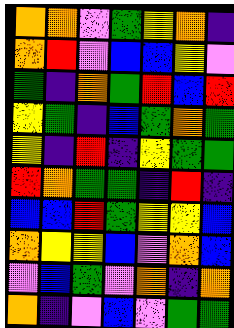[["orange", "orange", "violet", "green", "yellow", "orange", "indigo"], ["orange", "red", "violet", "blue", "blue", "yellow", "violet"], ["green", "indigo", "orange", "green", "red", "blue", "red"], ["yellow", "green", "indigo", "blue", "green", "orange", "green"], ["yellow", "indigo", "red", "indigo", "yellow", "green", "green"], ["red", "orange", "green", "green", "indigo", "red", "indigo"], ["blue", "blue", "red", "green", "yellow", "yellow", "blue"], ["orange", "yellow", "yellow", "blue", "violet", "orange", "blue"], ["violet", "blue", "green", "violet", "orange", "indigo", "orange"], ["orange", "indigo", "violet", "blue", "violet", "green", "green"]]